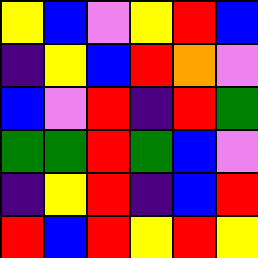[["yellow", "blue", "violet", "yellow", "red", "blue"], ["indigo", "yellow", "blue", "red", "orange", "violet"], ["blue", "violet", "red", "indigo", "red", "green"], ["green", "green", "red", "green", "blue", "violet"], ["indigo", "yellow", "red", "indigo", "blue", "red"], ["red", "blue", "red", "yellow", "red", "yellow"]]